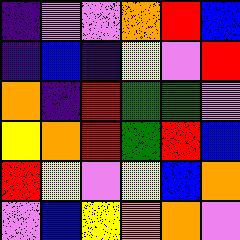[["indigo", "violet", "violet", "orange", "red", "blue"], ["indigo", "blue", "indigo", "yellow", "violet", "red"], ["orange", "indigo", "red", "green", "green", "violet"], ["yellow", "orange", "red", "green", "red", "blue"], ["red", "yellow", "violet", "yellow", "blue", "orange"], ["violet", "blue", "yellow", "orange", "orange", "violet"]]